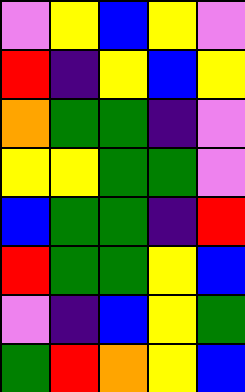[["violet", "yellow", "blue", "yellow", "violet"], ["red", "indigo", "yellow", "blue", "yellow"], ["orange", "green", "green", "indigo", "violet"], ["yellow", "yellow", "green", "green", "violet"], ["blue", "green", "green", "indigo", "red"], ["red", "green", "green", "yellow", "blue"], ["violet", "indigo", "blue", "yellow", "green"], ["green", "red", "orange", "yellow", "blue"]]